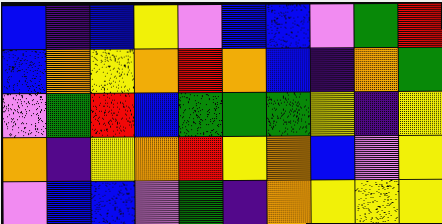[["blue", "indigo", "blue", "yellow", "violet", "blue", "blue", "violet", "green", "red"], ["blue", "orange", "yellow", "orange", "red", "orange", "blue", "indigo", "orange", "green"], ["violet", "green", "red", "blue", "green", "green", "green", "yellow", "indigo", "yellow"], ["orange", "indigo", "yellow", "orange", "red", "yellow", "orange", "blue", "violet", "yellow"], ["violet", "blue", "blue", "violet", "green", "indigo", "orange", "yellow", "yellow", "yellow"]]